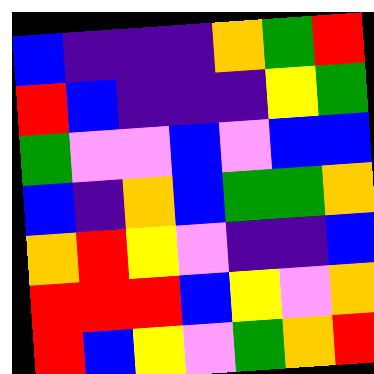[["blue", "indigo", "indigo", "indigo", "orange", "green", "red"], ["red", "blue", "indigo", "indigo", "indigo", "yellow", "green"], ["green", "violet", "violet", "blue", "violet", "blue", "blue"], ["blue", "indigo", "orange", "blue", "green", "green", "orange"], ["orange", "red", "yellow", "violet", "indigo", "indigo", "blue"], ["red", "red", "red", "blue", "yellow", "violet", "orange"], ["red", "blue", "yellow", "violet", "green", "orange", "red"]]